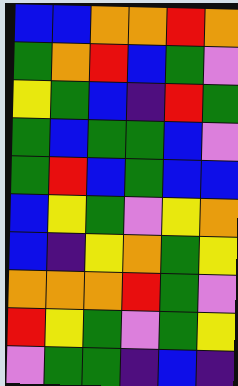[["blue", "blue", "orange", "orange", "red", "orange"], ["green", "orange", "red", "blue", "green", "violet"], ["yellow", "green", "blue", "indigo", "red", "green"], ["green", "blue", "green", "green", "blue", "violet"], ["green", "red", "blue", "green", "blue", "blue"], ["blue", "yellow", "green", "violet", "yellow", "orange"], ["blue", "indigo", "yellow", "orange", "green", "yellow"], ["orange", "orange", "orange", "red", "green", "violet"], ["red", "yellow", "green", "violet", "green", "yellow"], ["violet", "green", "green", "indigo", "blue", "indigo"]]